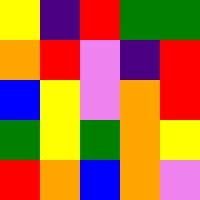[["yellow", "indigo", "red", "green", "green"], ["orange", "red", "violet", "indigo", "red"], ["blue", "yellow", "violet", "orange", "red"], ["green", "yellow", "green", "orange", "yellow"], ["red", "orange", "blue", "orange", "violet"]]